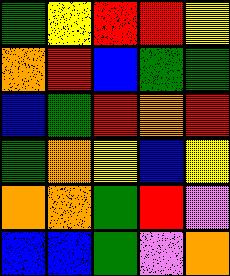[["green", "yellow", "red", "red", "yellow"], ["orange", "red", "blue", "green", "green"], ["blue", "green", "red", "orange", "red"], ["green", "orange", "yellow", "blue", "yellow"], ["orange", "orange", "green", "red", "violet"], ["blue", "blue", "green", "violet", "orange"]]